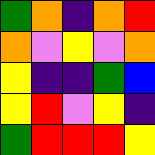[["green", "orange", "indigo", "orange", "red"], ["orange", "violet", "yellow", "violet", "orange"], ["yellow", "indigo", "indigo", "green", "blue"], ["yellow", "red", "violet", "yellow", "indigo"], ["green", "red", "red", "red", "yellow"]]